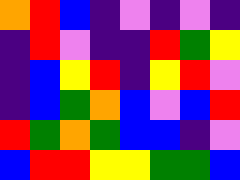[["orange", "red", "blue", "indigo", "violet", "indigo", "violet", "indigo"], ["indigo", "red", "violet", "indigo", "indigo", "red", "green", "yellow"], ["indigo", "blue", "yellow", "red", "indigo", "yellow", "red", "violet"], ["indigo", "blue", "green", "orange", "blue", "violet", "blue", "red"], ["red", "green", "orange", "green", "blue", "blue", "indigo", "violet"], ["blue", "red", "red", "yellow", "yellow", "green", "green", "blue"]]